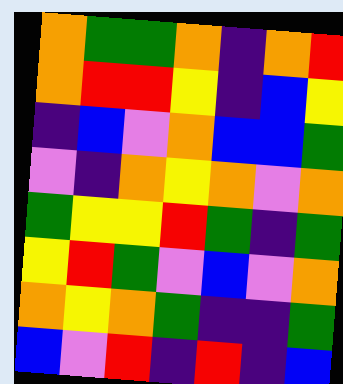[["orange", "green", "green", "orange", "indigo", "orange", "red"], ["orange", "red", "red", "yellow", "indigo", "blue", "yellow"], ["indigo", "blue", "violet", "orange", "blue", "blue", "green"], ["violet", "indigo", "orange", "yellow", "orange", "violet", "orange"], ["green", "yellow", "yellow", "red", "green", "indigo", "green"], ["yellow", "red", "green", "violet", "blue", "violet", "orange"], ["orange", "yellow", "orange", "green", "indigo", "indigo", "green"], ["blue", "violet", "red", "indigo", "red", "indigo", "blue"]]